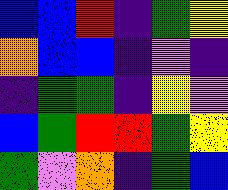[["blue", "blue", "red", "indigo", "green", "yellow"], ["orange", "blue", "blue", "indigo", "violet", "indigo"], ["indigo", "green", "green", "indigo", "yellow", "violet"], ["blue", "green", "red", "red", "green", "yellow"], ["green", "violet", "orange", "indigo", "green", "blue"]]